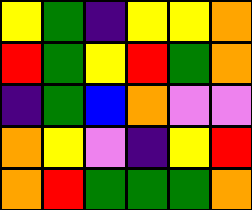[["yellow", "green", "indigo", "yellow", "yellow", "orange"], ["red", "green", "yellow", "red", "green", "orange"], ["indigo", "green", "blue", "orange", "violet", "violet"], ["orange", "yellow", "violet", "indigo", "yellow", "red"], ["orange", "red", "green", "green", "green", "orange"]]